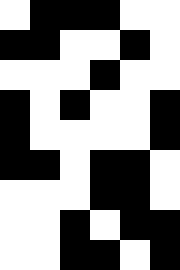[["white", "black", "black", "black", "white", "white"], ["black", "black", "white", "white", "black", "white"], ["white", "white", "white", "black", "white", "white"], ["black", "white", "black", "white", "white", "black"], ["black", "white", "white", "white", "white", "black"], ["black", "black", "white", "black", "black", "white"], ["white", "white", "white", "black", "black", "white"], ["white", "white", "black", "white", "black", "black"], ["white", "white", "black", "black", "white", "black"]]